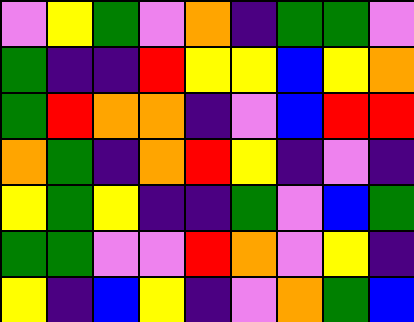[["violet", "yellow", "green", "violet", "orange", "indigo", "green", "green", "violet"], ["green", "indigo", "indigo", "red", "yellow", "yellow", "blue", "yellow", "orange"], ["green", "red", "orange", "orange", "indigo", "violet", "blue", "red", "red"], ["orange", "green", "indigo", "orange", "red", "yellow", "indigo", "violet", "indigo"], ["yellow", "green", "yellow", "indigo", "indigo", "green", "violet", "blue", "green"], ["green", "green", "violet", "violet", "red", "orange", "violet", "yellow", "indigo"], ["yellow", "indigo", "blue", "yellow", "indigo", "violet", "orange", "green", "blue"]]